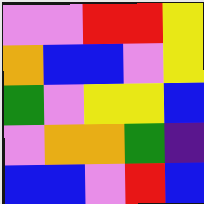[["violet", "violet", "red", "red", "yellow"], ["orange", "blue", "blue", "violet", "yellow"], ["green", "violet", "yellow", "yellow", "blue"], ["violet", "orange", "orange", "green", "indigo"], ["blue", "blue", "violet", "red", "blue"]]